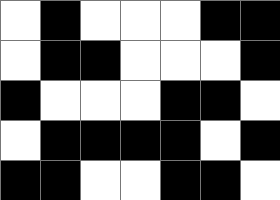[["white", "black", "white", "white", "white", "black", "black"], ["white", "black", "black", "white", "white", "white", "black"], ["black", "white", "white", "white", "black", "black", "white"], ["white", "black", "black", "black", "black", "white", "black"], ["black", "black", "white", "white", "black", "black", "white"]]